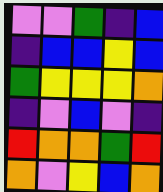[["violet", "violet", "green", "indigo", "blue"], ["indigo", "blue", "blue", "yellow", "blue"], ["green", "yellow", "yellow", "yellow", "orange"], ["indigo", "violet", "blue", "violet", "indigo"], ["red", "orange", "orange", "green", "red"], ["orange", "violet", "yellow", "blue", "orange"]]